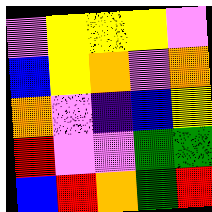[["violet", "yellow", "yellow", "yellow", "violet"], ["blue", "yellow", "orange", "violet", "orange"], ["orange", "violet", "indigo", "blue", "yellow"], ["red", "violet", "violet", "green", "green"], ["blue", "red", "orange", "green", "red"]]